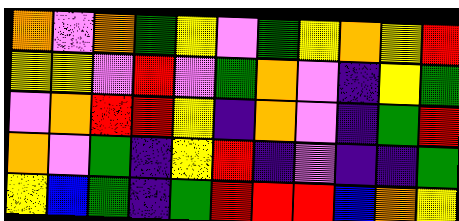[["orange", "violet", "orange", "green", "yellow", "violet", "green", "yellow", "orange", "yellow", "red"], ["yellow", "yellow", "violet", "red", "violet", "green", "orange", "violet", "indigo", "yellow", "green"], ["violet", "orange", "red", "red", "yellow", "indigo", "orange", "violet", "indigo", "green", "red"], ["orange", "violet", "green", "indigo", "yellow", "red", "indigo", "violet", "indigo", "indigo", "green"], ["yellow", "blue", "green", "indigo", "green", "red", "red", "red", "blue", "orange", "yellow"]]